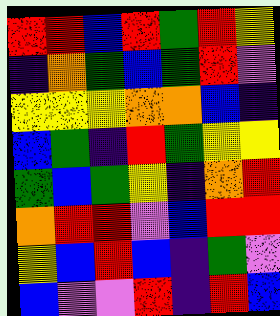[["red", "red", "blue", "red", "green", "red", "yellow"], ["indigo", "orange", "green", "blue", "green", "red", "violet"], ["yellow", "yellow", "yellow", "orange", "orange", "blue", "indigo"], ["blue", "green", "indigo", "red", "green", "yellow", "yellow"], ["green", "blue", "green", "yellow", "indigo", "orange", "red"], ["orange", "red", "red", "violet", "blue", "red", "red"], ["yellow", "blue", "red", "blue", "indigo", "green", "violet"], ["blue", "violet", "violet", "red", "indigo", "red", "blue"]]